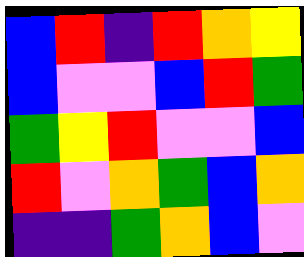[["blue", "red", "indigo", "red", "orange", "yellow"], ["blue", "violet", "violet", "blue", "red", "green"], ["green", "yellow", "red", "violet", "violet", "blue"], ["red", "violet", "orange", "green", "blue", "orange"], ["indigo", "indigo", "green", "orange", "blue", "violet"]]